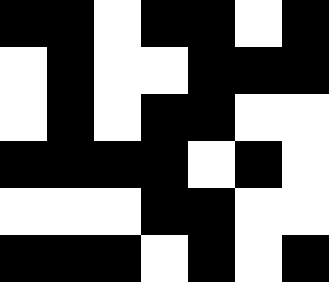[["black", "black", "white", "black", "black", "white", "black"], ["white", "black", "white", "white", "black", "black", "black"], ["white", "black", "white", "black", "black", "white", "white"], ["black", "black", "black", "black", "white", "black", "white"], ["white", "white", "white", "black", "black", "white", "white"], ["black", "black", "black", "white", "black", "white", "black"]]